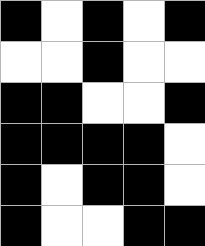[["black", "white", "black", "white", "black"], ["white", "white", "black", "white", "white"], ["black", "black", "white", "white", "black"], ["black", "black", "black", "black", "white"], ["black", "white", "black", "black", "white"], ["black", "white", "white", "black", "black"]]